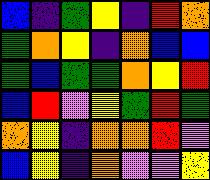[["blue", "indigo", "green", "yellow", "indigo", "red", "orange"], ["green", "orange", "yellow", "indigo", "orange", "blue", "blue"], ["green", "blue", "green", "green", "orange", "yellow", "red"], ["blue", "red", "violet", "yellow", "green", "red", "green"], ["orange", "yellow", "indigo", "orange", "orange", "red", "violet"], ["blue", "yellow", "indigo", "orange", "violet", "violet", "yellow"]]